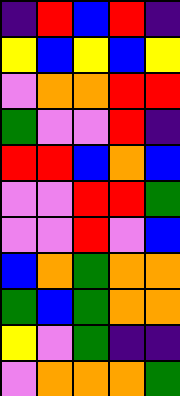[["indigo", "red", "blue", "red", "indigo"], ["yellow", "blue", "yellow", "blue", "yellow"], ["violet", "orange", "orange", "red", "red"], ["green", "violet", "violet", "red", "indigo"], ["red", "red", "blue", "orange", "blue"], ["violet", "violet", "red", "red", "green"], ["violet", "violet", "red", "violet", "blue"], ["blue", "orange", "green", "orange", "orange"], ["green", "blue", "green", "orange", "orange"], ["yellow", "violet", "green", "indigo", "indigo"], ["violet", "orange", "orange", "orange", "green"]]